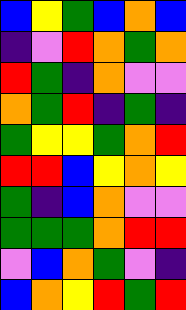[["blue", "yellow", "green", "blue", "orange", "blue"], ["indigo", "violet", "red", "orange", "green", "orange"], ["red", "green", "indigo", "orange", "violet", "violet"], ["orange", "green", "red", "indigo", "green", "indigo"], ["green", "yellow", "yellow", "green", "orange", "red"], ["red", "red", "blue", "yellow", "orange", "yellow"], ["green", "indigo", "blue", "orange", "violet", "violet"], ["green", "green", "green", "orange", "red", "red"], ["violet", "blue", "orange", "green", "violet", "indigo"], ["blue", "orange", "yellow", "red", "green", "red"]]